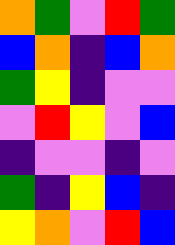[["orange", "green", "violet", "red", "green"], ["blue", "orange", "indigo", "blue", "orange"], ["green", "yellow", "indigo", "violet", "violet"], ["violet", "red", "yellow", "violet", "blue"], ["indigo", "violet", "violet", "indigo", "violet"], ["green", "indigo", "yellow", "blue", "indigo"], ["yellow", "orange", "violet", "red", "blue"]]